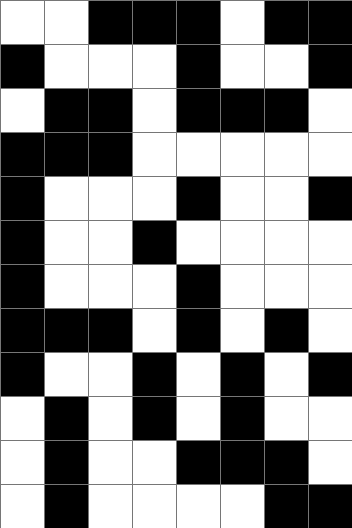[["white", "white", "black", "black", "black", "white", "black", "black"], ["black", "white", "white", "white", "black", "white", "white", "black"], ["white", "black", "black", "white", "black", "black", "black", "white"], ["black", "black", "black", "white", "white", "white", "white", "white"], ["black", "white", "white", "white", "black", "white", "white", "black"], ["black", "white", "white", "black", "white", "white", "white", "white"], ["black", "white", "white", "white", "black", "white", "white", "white"], ["black", "black", "black", "white", "black", "white", "black", "white"], ["black", "white", "white", "black", "white", "black", "white", "black"], ["white", "black", "white", "black", "white", "black", "white", "white"], ["white", "black", "white", "white", "black", "black", "black", "white"], ["white", "black", "white", "white", "white", "white", "black", "black"]]